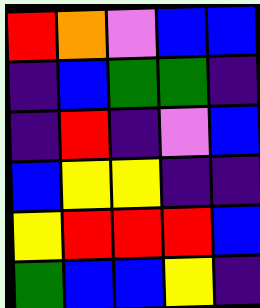[["red", "orange", "violet", "blue", "blue"], ["indigo", "blue", "green", "green", "indigo"], ["indigo", "red", "indigo", "violet", "blue"], ["blue", "yellow", "yellow", "indigo", "indigo"], ["yellow", "red", "red", "red", "blue"], ["green", "blue", "blue", "yellow", "indigo"]]